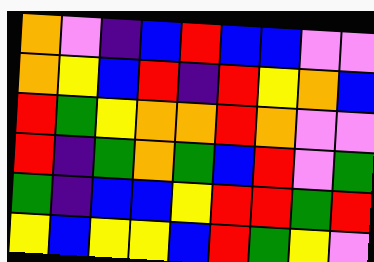[["orange", "violet", "indigo", "blue", "red", "blue", "blue", "violet", "violet"], ["orange", "yellow", "blue", "red", "indigo", "red", "yellow", "orange", "blue"], ["red", "green", "yellow", "orange", "orange", "red", "orange", "violet", "violet"], ["red", "indigo", "green", "orange", "green", "blue", "red", "violet", "green"], ["green", "indigo", "blue", "blue", "yellow", "red", "red", "green", "red"], ["yellow", "blue", "yellow", "yellow", "blue", "red", "green", "yellow", "violet"]]